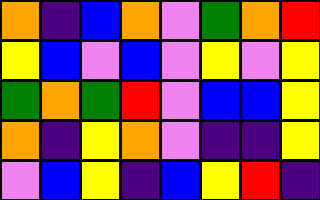[["orange", "indigo", "blue", "orange", "violet", "green", "orange", "red"], ["yellow", "blue", "violet", "blue", "violet", "yellow", "violet", "yellow"], ["green", "orange", "green", "red", "violet", "blue", "blue", "yellow"], ["orange", "indigo", "yellow", "orange", "violet", "indigo", "indigo", "yellow"], ["violet", "blue", "yellow", "indigo", "blue", "yellow", "red", "indigo"]]